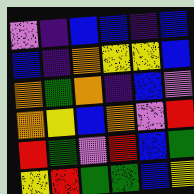[["violet", "indigo", "blue", "blue", "indigo", "blue"], ["blue", "indigo", "orange", "yellow", "yellow", "blue"], ["orange", "green", "orange", "indigo", "blue", "violet"], ["orange", "yellow", "blue", "orange", "violet", "red"], ["red", "green", "violet", "red", "blue", "green"], ["yellow", "red", "green", "green", "blue", "yellow"]]